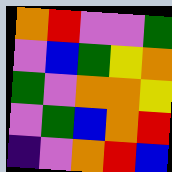[["orange", "red", "violet", "violet", "green"], ["violet", "blue", "green", "yellow", "orange"], ["green", "violet", "orange", "orange", "yellow"], ["violet", "green", "blue", "orange", "red"], ["indigo", "violet", "orange", "red", "blue"]]